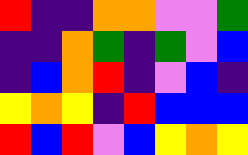[["red", "indigo", "indigo", "orange", "orange", "violet", "violet", "green"], ["indigo", "indigo", "orange", "green", "indigo", "green", "violet", "blue"], ["indigo", "blue", "orange", "red", "indigo", "violet", "blue", "indigo"], ["yellow", "orange", "yellow", "indigo", "red", "blue", "blue", "blue"], ["red", "blue", "red", "violet", "blue", "yellow", "orange", "yellow"]]